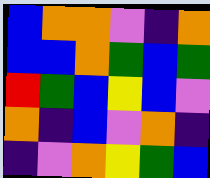[["blue", "orange", "orange", "violet", "indigo", "orange"], ["blue", "blue", "orange", "green", "blue", "green"], ["red", "green", "blue", "yellow", "blue", "violet"], ["orange", "indigo", "blue", "violet", "orange", "indigo"], ["indigo", "violet", "orange", "yellow", "green", "blue"]]